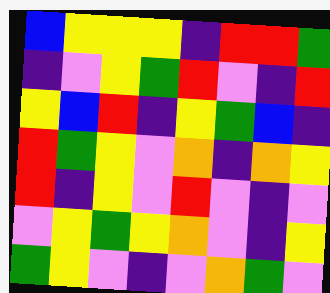[["blue", "yellow", "yellow", "yellow", "indigo", "red", "red", "green"], ["indigo", "violet", "yellow", "green", "red", "violet", "indigo", "red"], ["yellow", "blue", "red", "indigo", "yellow", "green", "blue", "indigo"], ["red", "green", "yellow", "violet", "orange", "indigo", "orange", "yellow"], ["red", "indigo", "yellow", "violet", "red", "violet", "indigo", "violet"], ["violet", "yellow", "green", "yellow", "orange", "violet", "indigo", "yellow"], ["green", "yellow", "violet", "indigo", "violet", "orange", "green", "violet"]]